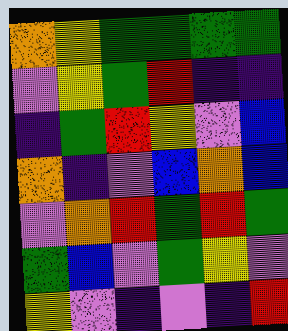[["orange", "yellow", "green", "green", "green", "green"], ["violet", "yellow", "green", "red", "indigo", "indigo"], ["indigo", "green", "red", "yellow", "violet", "blue"], ["orange", "indigo", "violet", "blue", "orange", "blue"], ["violet", "orange", "red", "green", "red", "green"], ["green", "blue", "violet", "green", "yellow", "violet"], ["yellow", "violet", "indigo", "violet", "indigo", "red"]]